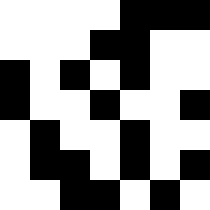[["white", "white", "white", "white", "black", "black", "black"], ["white", "white", "white", "black", "black", "white", "white"], ["black", "white", "black", "white", "black", "white", "white"], ["black", "white", "white", "black", "white", "white", "black"], ["white", "black", "white", "white", "black", "white", "white"], ["white", "black", "black", "white", "black", "white", "black"], ["white", "white", "black", "black", "white", "black", "white"]]